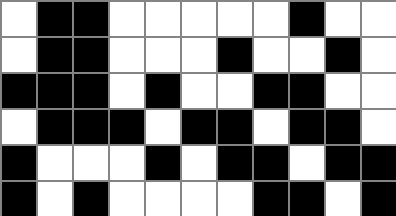[["white", "black", "black", "white", "white", "white", "white", "white", "black", "white", "white"], ["white", "black", "black", "white", "white", "white", "black", "white", "white", "black", "white"], ["black", "black", "black", "white", "black", "white", "white", "black", "black", "white", "white"], ["white", "black", "black", "black", "white", "black", "black", "white", "black", "black", "white"], ["black", "white", "white", "white", "black", "white", "black", "black", "white", "black", "black"], ["black", "white", "black", "white", "white", "white", "white", "black", "black", "white", "black"]]